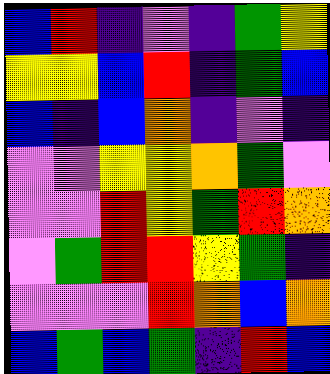[["blue", "red", "indigo", "violet", "indigo", "green", "yellow"], ["yellow", "yellow", "blue", "red", "indigo", "green", "blue"], ["blue", "indigo", "blue", "orange", "indigo", "violet", "indigo"], ["violet", "violet", "yellow", "yellow", "orange", "green", "violet"], ["violet", "violet", "red", "yellow", "green", "red", "orange"], ["violet", "green", "red", "red", "yellow", "green", "indigo"], ["violet", "violet", "violet", "red", "orange", "blue", "orange"], ["blue", "green", "blue", "green", "indigo", "red", "blue"]]